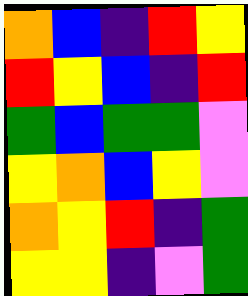[["orange", "blue", "indigo", "red", "yellow"], ["red", "yellow", "blue", "indigo", "red"], ["green", "blue", "green", "green", "violet"], ["yellow", "orange", "blue", "yellow", "violet"], ["orange", "yellow", "red", "indigo", "green"], ["yellow", "yellow", "indigo", "violet", "green"]]